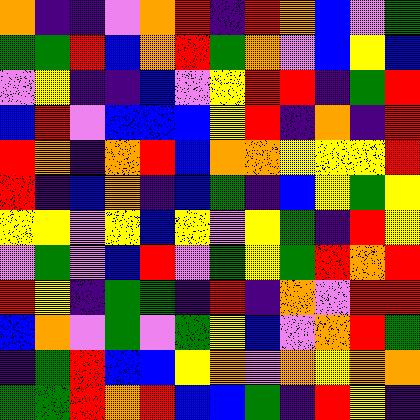[["orange", "indigo", "indigo", "violet", "orange", "red", "indigo", "red", "orange", "blue", "violet", "green"], ["green", "green", "red", "blue", "orange", "red", "green", "orange", "violet", "blue", "yellow", "blue"], ["violet", "yellow", "indigo", "indigo", "blue", "violet", "yellow", "red", "red", "indigo", "green", "red"], ["blue", "red", "violet", "blue", "blue", "blue", "yellow", "red", "indigo", "orange", "indigo", "red"], ["red", "orange", "indigo", "orange", "red", "blue", "orange", "orange", "yellow", "yellow", "yellow", "red"], ["red", "indigo", "blue", "orange", "indigo", "blue", "green", "indigo", "blue", "yellow", "green", "yellow"], ["yellow", "yellow", "violet", "yellow", "blue", "yellow", "violet", "yellow", "green", "indigo", "red", "yellow"], ["violet", "green", "violet", "blue", "red", "violet", "green", "yellow", "green", "red", "orange", "red"], ["red", "yellow", "indigo", "green", "green", "indigo", "red", "indigo", "orange", "violet", "red", "red"], ["blue", "orange", "violet", "green", "violet", "green", "yellow", "blue", "violet", "orange", "red", "green"], ["indigo", "green", "red", "blue", "blue", "yellow", "orange", "violet", "orange", "yellow", "orange", "orange"], ["green", "green", "red", "orange", "red", "blue", "blue", "green", "indigo", "red", "yellow", "indigo"]]